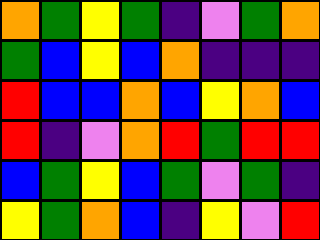[["orange", "green", "yellow", "green", "indigo", "violet", "green", "orange"], ["green", "blue", "yellow", "blue", "orange", "indigo", "indigo", "indigo"], ["red", "blue", "blue", "orange", "blue", "yellow", "orange", "blue"], ["red", "indigo", "violet", "orange", "red", "green", "red", "red"], ["blue", "green", "yellow", "blue", "green", "violet", "green", "indigo"], ["yellow", "green", "orange", "blue", "indigo", "yellow", "violet", "red"]]